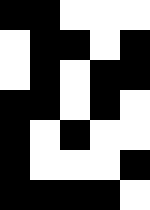[["black", "black", "white", "white", "white"], ["white", "black", "black", "white", "black"], ["white", "black", "white", "black", "black"], ["black", "black", "white", "black", "white"], ["black", "white", "black", "white", "white"], ["black", "white", "white", "white", "black"], ["black", "black", "black", "black", "white"]]